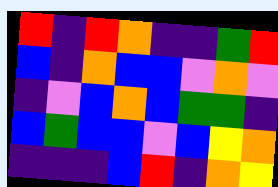[["red", "indigo", "red", "orange", "indigo", "indigo", "green", "red"], ["blue", "indigo", "orange", "blue", "blue", "violet", "orange", "violet"], ["indigo", "violet", "blue", "orange", "blue", "green", "green", "indigo"], ["blue", "green", "blue", "blue", "violet", "blue", "yellow", "orange"], ["indigo", "indigo", "indigo", "blue", "red", "indigo", "orange", "yellow"]]